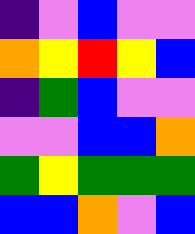[["indigo", "violet", "blue", "violet", "violet"], ["orange", "yellow", "red", "yellow", "blue"], ["indigo", "green", "blue", "violet", "violet"], ["violet", "violet", "blue", "blue", "orange"], ["green", "yellow", "green", "green", "green"], ["blue", "blue", "orange", "violet", "blue"]]